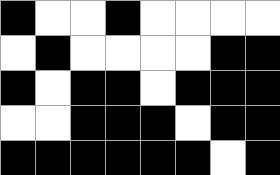[["black", "white", "white", "black", "white", "white", "white", "white"], ["white", "black", "white", "white", "white", "white", "black", "black"], ["black", "white", "black", "black", "white", "black", "black", "black"], ["white", "white", "black", "black", "black", "white", "black", "black"], ["black", "black", "black", "black", "black", "black", "white", "black"]]